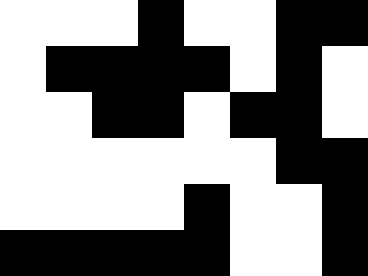[["white", "white", "white", "black", "white", "white", "black", "black"], ["white", "black", "black", "black", "black", "white", "black", "white"], ["white", "white", "black", "black", "white", "black", "black", "white"], ["white", "white", "white", "white", "white", "white", "black", "black"], ["white", "white", "white", "white", "black", "white", "white", "black"], ["black", "black", "black", "black", "black", "white", "white", "black"]]